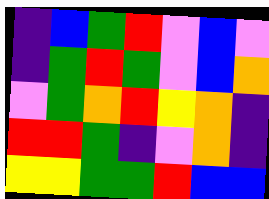[["indigo", "blue", "green", "red", "violet", "blue", "violet"], ["indigo", "green", "red", "green", "violet", "blue", "orange"], ["violet", "green", "orange", "red", "yellow", "orange", "indigo"], ["red", "red", "green", "indigo", "violet", "orange", "indigo"], ["yellow", "yellow", "green", "green", "red", "blue", "blue"]]